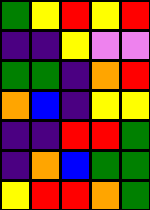[["green", "yellow", "red", "yellow", "red"], ["indigo", "indigo", "yellow", "violet", "violet"], ["green", "green", "indigo", "orange", "red"], ["orange", "blue", "indigo", "yellow", "yellow"], ["indigo", "indigo", "red", "red", "green"], ["indigo", "orange", "blue", "green", "green"], ["yellow", "red", "red", "orange", "green"]]